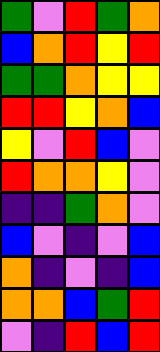[["green", "violet", "red", "green", "orange"], ["blue", "orange", "red", "yellow", "red"], ["green", "green", "orange", "yellow", "yellow"], ["red", "red", "yellow", "orange", "blue"], ["yellow", "violet", "red", "blue", "violet"], ["red", "orange", "orange", "yellow", "violet"], ["indigo", "indigo", "green", "orange", "violet"], ["blue", "violet", "indigo", "violet", "blue"], ["orange", "indigo", "violet", "indigo", "blue"], ["orange", "orange", "blue", "green", "red"], ["violet", "indigo", "red", "blue", "red"]]